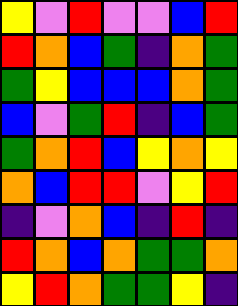[["yellow", "violet", "red", "violet", "violet", "blue", "red"], ["red", "orange", "blue", "green", "indigo", "orange", "green"], ["green", "yellow", "blue", "blue", "blue", "orange", "green"], ["blue", "violet", "green", "red", "indigo", "blue", "green"], ["green", "orange", "red", "blue", "yellow", "orange", "yellow"], ["orange", "blue", "red", "red", "violet", "yellow", "red"], ["indigo", "violet", "orange", "blue", "indigo", "red", "indigo"], ["red", "orange", "blue", "orange", "green", "green", "orange"], ["yellow", "red", "orange", "green", "green", "yellow", "indigo"]]